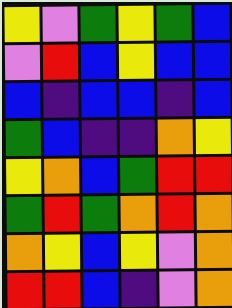[["yellow", "violet", "green", "yellow", "green", "blue"], ["violet", "red", "blue", "yellow", "blue", "blue"], ["blue", "indigo", "blue", "blue", "indigo", "blue"], ["green", "blue", "indigo", "indigo", "orange", "yellow"], ["yellow", "orange", "blue", "green", "red", "red"], ["green", "red", "green", "orange", "red", "orange"], ["orange", "yellow", "blue", "yellow", "violet", "orange"], ["red", "red", "blue", "indigo", "violet", "orange"]]